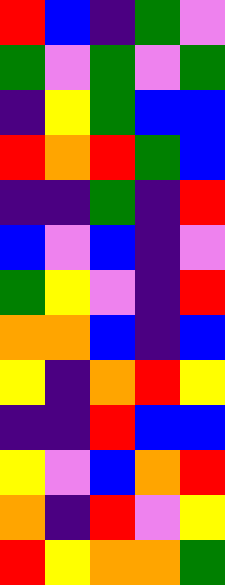[["red", "blue", "indigo", "green", "violet"], ["green", "violet", "green", "violet", "green"], ["indigo", "yellow", "green", "blue", "blue"], ["red", "orange", "red", "green", "blue"], ["indigo", "indigo", "green", "indigo", "red"], ["blue", "violet", "blue", "indigo", "violet"], ["green", "yellow", "violet", "indigo", "red"], ["orange", "orange", "blue", "indigo", "blue"], ["yellow", "indigo", "orange", "red", "yellow"], ["indigo", "indigo", "red", "blue", "blue"], ["yellow", "violet", "blue", "orange", "red"], ["orange", "indigo", "red", "violet", "yellow"], ["red", "yellow", "orange", "orange", "green"]]